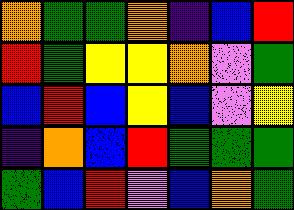[["orange", "green", "green", "orange", "indigo", "blue", "red"], ["red", "green", "yellow", "yellow", "orange", "violet", "green"], ["blue", "red", "blue", "yellow", "blue", "violet", "yellow"], ["indigo", "orange", "blue", "red", "green", "green", "green"], ["green", "blue", "red", "violet", "blue", "orange", "green"]]